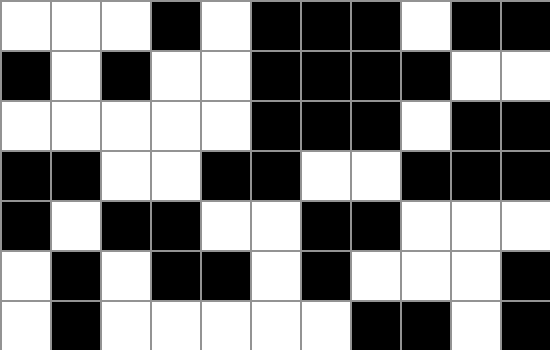[["white", "white", "white", "black", "white", "black", "black", "black", "white", "black", "black"], ["black", "white", "black", "white", "white", "black", "black", "black", "black", "white", "white"], ["white", "white", "white", "white", "white", "black", "black", "black", "white", "black", "black"], ["black", "black", "white", "white", "black", "black", "white", "white", "black", "black", "black"], ["black", "white", "black", "black", "white", "white", "black", "black", "white", "white", "white"], ["white", "black", "white", "black", "black", "white", "black", "white", "white", "white", "black"], ["white", "black", "white", "white", "white", "white", "white", "black", "black", "white", "black"]]